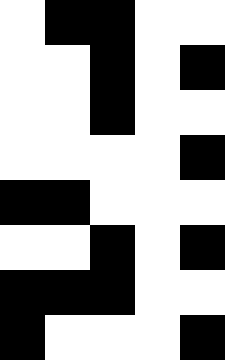[["white", "black", "black", "white", "white"], ["white", "white", "black", "white", "black"], ["white", "white", "black", "white", "white"], ["white", "white", "white", "white", "black"], ["black", "black", "white", "white", "white"], ["white", "white", "black", "white", "black"], ["black", "black", "black", "white", "white"], ["black", "white", "white", "white", "black"]]